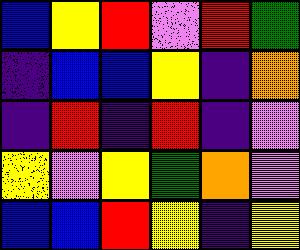[["blue", "yellow", "red", "violet", "red", "green"], ["indigo", "blue", "blue", "yellow", "indigo", "orange"], ["indigo", "red", "indigo", "red", "indigo", "violet"], ["yellow", "violet", "yellow", "green", "orange", "violet"], ["blue", "blue", "red", "yellow", "indigo", "yellow"]]